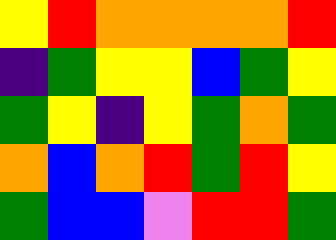[["yellow", "red", "orange", "orange", "orange", "orange", "red"], ["indigo", "green", "yellow", "yellow", "blue", "green", "yellow"], ["green", "yellow", "indigo", "yellow", "green", "orange", "green"], ["orange", "blue", "orange", "red", "green", "red", "yellow"], ["green", "blue", "blue", "violet", "red", "red", "green"]]